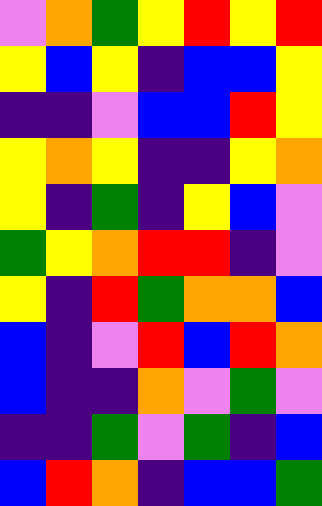[["violet", "orange", "green", "yellow", "red", "yellow", "red"], ["yellow", "blue", "yellow", "indigo", "blue", "blue", "yellow"], ["indigo", "indigo", "violet", "blue", "blue", "red", "yellow"], ["yellow", "orange", "yellow", "indigo", "indigo", "yellow", "orange"], ["yellow", "indigo", "green", "indigo", "yellow", "blue", "violet"], ["green", "yellow", "orange", "red", "red", "indigo", "violet"], ["yellow", "indigo", "red", "green", "orange", "orange", "blue"], ["blue", "indigo", "violet", "red", "blue", "red", "orange"], ["blue", "indigo", "indigo", "orange", "violet", "green", "violet"], ["indigo", "indigo", "green", "violet", "green", "indigo", "blue"], ["blue", "red", "orange", "indigo", "blue", "blue", "green"]]